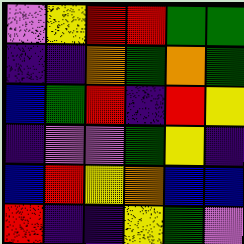[["violet", "yellow", "red", "red", "green", "green"], ["indigo", "indigo", "orange", "green", "orange", "green"], ["blue", "green", "red", "indigo", "red", "yellow"], ["indigo", "violet", "violet", "green", "yellow", "indigo"], ["blue", "red", "yellow", "orange", "blue", "blue"], ["red", "indigo", "indigo", "yellow", "green", "violet"]]